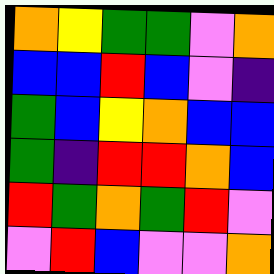[["orange", "yellow", "green", "green", "violet", "orange"], ["blue", "blue", "red", "blue", "violet", "indigo"], ["green", "blue", "yellow", "orange", "blue", "blue"], ["green", "indigo", "red", "red", "orange", "blue"], ["red", "green", "orange", "green", "red", "violet"], ["violet", "red", "blue", "violet", "violet", "orange"]]